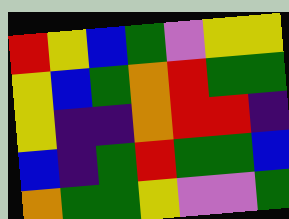[["red", "yellow", "blue", "green", "violet", "yellow", "yellow"], ["yellow", "blue", "green", "orange", "red", "green", "green"], ["yellow", "indigo", "indigo", "orange", "red", "red", "indigo"], ["blue", "indigo", "green", "red", "green", "green", "blue"], ["orange", "green", "green", "yellow", "violet", "violet", "green"]]